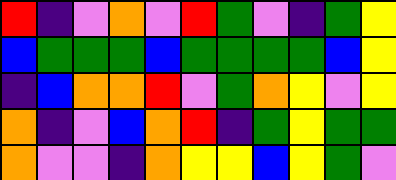[["red", "indigo", "violet", "orange", "violet", "red", "green", "violet", "indigo", "green", "yellow"], ["blue", "green", "green", "green", "blue", "green", "green", "green", "green", "blue", "yellow"], ["indigo", "blue", "orange", "orange", "red", "violet", "green", "orange", "yellow", "violet", "yellow"], ["orange", "indigo", "violet", "blue", "orange", "red", "indigo", "green", "yellow", "green", "green"], ["orange", "violet", "violet", "indigo", "orange", "yellow", "yellow", "blue", "yellow", "green", "violet"]]